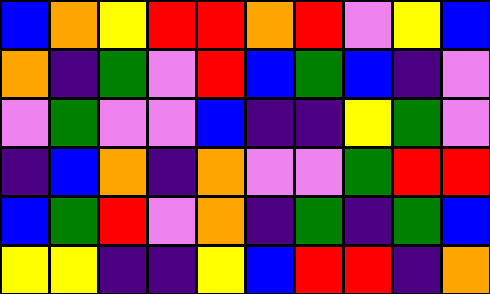[["blue", "orange", "yellow", "red", "red", "orange", "red", "violet", "yellow", "blue"], ["orange", "indigo", "green", "violet", "red", "blue", "green", "blue", "indigo", "violet"], ["violet", "green", "violet", "violet", "blue", "indigo", "indigo", "yellow", "green", "violet"], ["indigo", "blue", "orange", "indigo", "orange", "violet", "violet", "green", "red", "red"], ["blue", "green", "red", "violet", "orange", "indigo", "green", "indigo", "green", "blue"], ["yellow", "yellow", "indigo", "indigo", "yellow", "blue", "red", "red", "indigo", "orange"]]